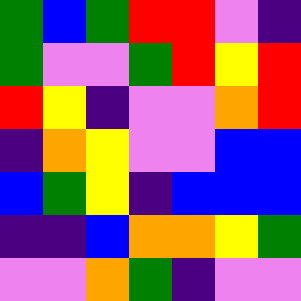[["green", "blue", "green", "red", "red", "violet", "indigo"], ["green", "violet", "violet", "green", "red", "yellow", "red"], ["red", "yellow", "indigo", "violet", "violet", "orange", "red"], ["indigo", "orange", "yellow", "violet", "violet", "blue", "blue"], ["blue", "green", "yellow", "indigo", "blue", "blue", "blue"], ["indigo", "indigo", "blue", "orange", "orange", "yellow", "green"], ["violet", "violet", "orange", "green", "indigo", "violet", "violet"]]